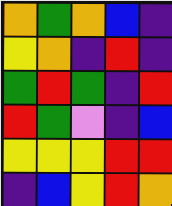[["orange", "green", "orange", "blue", "indigo"], ["yellow", "orange", "indigo", "red", "indigo"], ["green", "red", "green", "indigo", "red"], ["red", "green", "violet", "indigo", "blue"], ["yellow", "yellow", "yellow", "red", "red"], ["indigo", "blue", "yellow", "red", "orange"]]